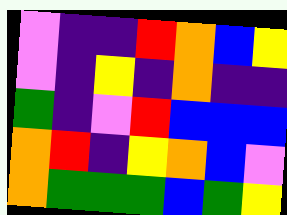[["violet", "indigo", "indigo", "red", "orange", "blue", "yellow"], ["violet", "indigo", "yellow", "indigo", "orange", "indigo", "indigo"], ["green", "indigo", "violet", "red", "blue", "blue", "blue"], ["orange", "red", "indigo", "yellow", "orange", "blue", "violet"], ["orange", "green", "green", "green", "blue", "green", "yellow"]]